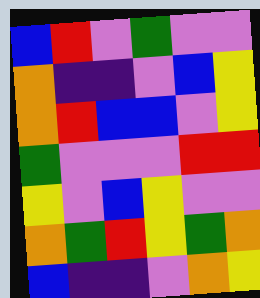[["blue", "red", "violet", "green", "violet", "violet"], ["orange", "indigo", "indigo", "violet", "blue", "yellow"], ["orange", "red", "blue", "blue", "violet", "yellow"], ["green", "violet", "violet", "violet", "red", "red"], ["yellow", "violet", "blue", "yellow", "violet", "violet"], ["orange", "green", "red", "yellow", "green", "orange"], ["blue", "indigo", "indigo", "violet", "orange", "yellow"]]